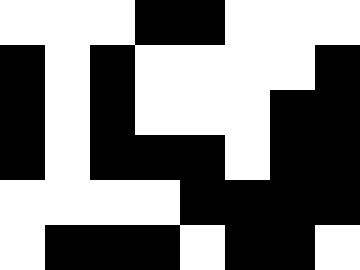[["white", "white", "white", "black", "black", "white", "white", "white"], ["black", "white", "black", "white", "white", "white", "white", "black"], ["black", "white", "black", "white", "white", "white", "black", "black"], ["black", "white", "black", "black", "black", "white", "black", "black"], ["white", "white", "white", "white", "black", "black", "black", "black"], ["white", "black", "black", "black", "white", "black", "black", "white"]]